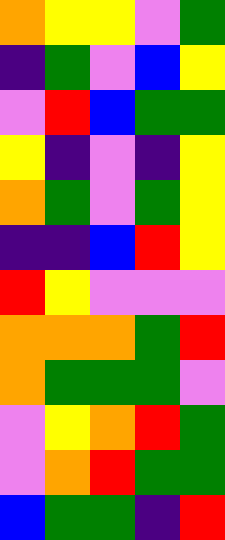[["orange", "yellow", "yellow", "violet", "green"], ["indigo", "green", "violet", "blue", "yellow"], ["violet", "red", "blue", "green", "green"], ["yellow", "indigo", "violet", "indigo", "yellow"], ["orange", "green", "violet", "green", "yellow"], ["indigo", "indigo", "blue", "red", "yellow"], ["red", "yellow", "violet", "violet", "violet"], ["orange", "orange", "orange", "green", "red"], ["orange", "green", "green", "green", "violet"], ["violet", "yellow", "orange", "red", "green"], ["violet", "orange", "red", "green", "green"], ["blue", "green", "green", "indigo", "red"]]